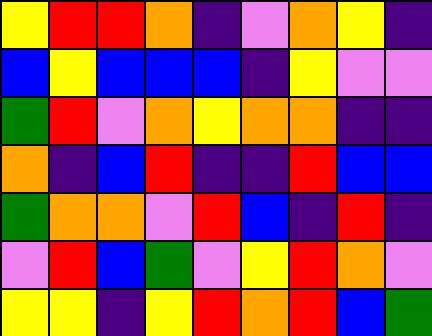[["yellow", "red", "red", "orange", "indigo", "violet", "orange", "yellow", "indigo"], ["blue", "yellow", "blue", "blue", "blue", "indigo", "yellow", "violet", "violet"], ["green", "red", "violet", "orange", "yellow", "orange", "orange", "indigo", "indigo"], ["orange", "indigo", "blue", "red", "indigo", "indigo", "red", "blue", "blue"], ["green", "orange", "orange", "violet", "red", "blue", "indigo", "red", "indigo"], ["violet", "red", "blue", "green", "violet", "yellow", "red", "orange", "violet"], ["yellow", "yellow", "indigo", "yellow", "red", "orange", "red", "blue", "green"]]